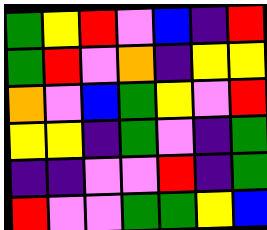[["green", "yellow", "red", "violet", "blue", "indigo", "red"], ["green", "red", "violet", "orange", "indigo", "yellow", "yellow"], ["orange", "violet", "blue", "green", "yellow", "violet", "red"], ["yellow", "yellow", "indigo", "green", "violet", "indigo", "green"], ["indigo", "indigo", "violet", "violet", "red", "indigo", "green"], ["red", "violet", "violet", "green", "green", "yellow", "blue"]]